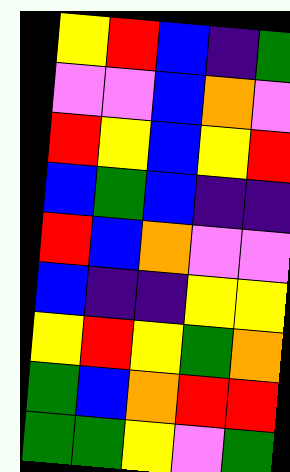[["yellow", "red", "blue", "indigo", "green"], ["violet", "violet", "blue", "orange", "violet"], ["red", "yellow", "blue", "yellow", "red"], ["blue", "green", "blue", "indigo", "indigo"], ["red", "blue", "orange", "violet", "violet"], ["blue", "indigo", "indigo", "yellow", "yellow"], ["yellow", "red", "yellow", "green", "orange"], ["green", "blue", "orange", "red", "red"], ["green", "green", "yellow", "violet", "green"]]